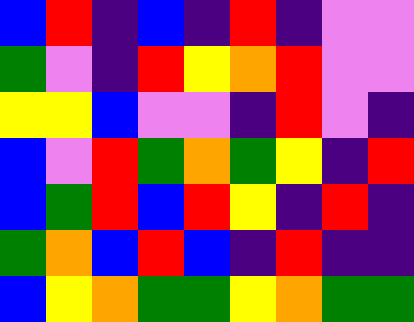[["blue", "red", "indigo", "blue", "indigo", "red", "indigo", "violet", "violet"], ["green", "violet", "indigo", "red", "yellow", "orange", "red", "violet", "violet"], ["yellow", "yellow", "blue", "violet", "violet", "indigo", "red", "violet", "indigo"], ["blue", "violet", "red", "green", "orange", "green", "yellow", "indigo", "red"], ["blue", "green", "red", "blue", "red", "yellow", "indigo", "red", "indigo"], ["green", "orange", "blue", "red", "blue", "indigo", "red", "indigo", "indigo"], ["blue", "yellow", "orange", "green", "green", "yellow", "orange", "green", "green"]]